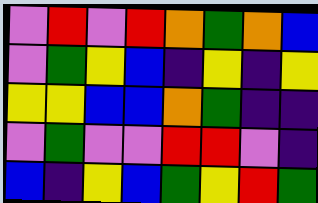[["violet", "red", "violet", "red", "orange", "green", "orange", "blue"], ["violet", "green", "yellow", "blue", "indigo", "yellow", "indigo", "yellow"], ["yellow", "yellow", "blue", "blue", "orange", "green", "indigo", "indigo"], ["violet", "green", "violet", "violet", "red", "red", "violet", "indigo"], ["blue", "indigo", "yellow", "blue", "green", "yellow", "red", "green"]]